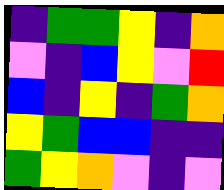[["indigo", "green", "green", "yellow", "indigo", "orange"], ["violet", "indigo", "blue", "yellow", "violet", "red"], ["blue", "indigo", "yellow", "indigo", "green", "orange"], ["yellow", "green", "blue", "blue", "indigo", "indigo"], ["green", "yellow", "orange", "violet", "indigo", "violet"]]